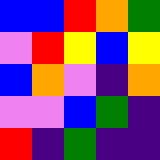[["blue", "blue", "red", "orange", "green"], ["violet", "red", "yellow", "blue", "yellow"], ["blue", "orange", "violet", "indigo", "orange"], ["violet", "violet", "blue", "green", "indigo"], ["red", "indigo", "green", "indigo", "indigo"]]